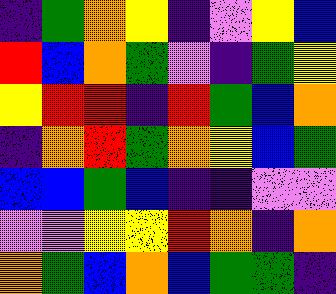[["indigo", "green", "orange", "yellow", "indigo", "violet", "yellow", "blue"], ["red", "blue", "orange", "green", "violet", "indigo", "green", "yellow"], ["yellow", "red", "red", "indigo", "red", "green", "blue", "orange"], ["indigo", "orange", "red", "green", "orange", "yellow", "blue", "green"], ["blue", "blue", "green", "blue", "indigo", "indigo", "violet", "violet"], ["violet", "violet", "yellow", "yellow", "red", "orange", "indigo", "orange"], ["orange", "green", "blue", "orange", "blue", "green", "green", "indigo"]]